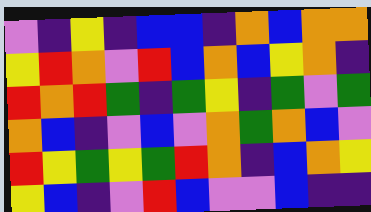[["violet", "indigo", "yellow", "indigo", "blue", "blue", "indigo", "orange", "blue", "orange", "orange"], ["yellow", "red", "orange", "violet", "red", "blue", "orange", "blue", "yellow", "orange", "indigo"], ["red", "orange", "red", "green", "indigo", "green", "yellow", "indigo", "green", "violet", "green"], ["orange", "blue", "indigo", "violet", "blue", "violet", "orange", "green", "orange", "blue", "violet"], ["red", "yellow", "green", "yellow", "green", "red", "orange", "indigo", "blue", "orange", "yellow"], ["yellow", "blue", "indigo", "violet", "red", "blue", "violet", "violet", "blue", "indigo", "indigo"]]